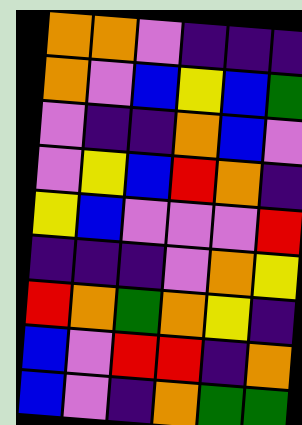[["orange", "orange", "violet", "indigo", "indigo", "indigo"], ["orange", "violet", "blue", "yellow", "blue", "green"], ["violet", "indigo", "indigo", "orange", "blue", "violet"], ["violet", "yellow", "blue", "red", "orange", "indigo"], ["yellow", "blue", "violet", "violet", "violet", "red"], ["indigo", "indigo", "indigo", "violet", "orange", "yellow"], ["red", "orange", "green", "orange", "yellow", "indigo"], ["blue", "violet", "red", "red", "indigo", "orange"], ["blue", "violet", "indigo", "orange", "green", "green"]]